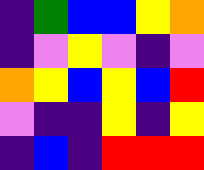[["indigo", "green", "blue", "blue", "yellow", "orange"], ["indigo", "violet", "yellow", "violet", "indigo", "violet"], ["orange", "yellow", "blue", "yellow", "blue", "red"], ["violet", "indigo", "indigo", "yellow", "indigo", "yellow"], ["indigo", "blue", "indigo", "red", "red", "red"]]